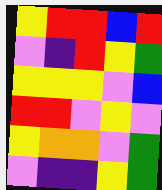[["yellow", "red", "red", "blue", "red"], ["violet", "indigo", "red", "yellow", "green"], ["yellow", "yellow", "yellow", "violet", "blue"], ["red", "red", "violet", "yellow", "violet"], ["yellow", "orange", "orange", "violet", "green"], ["violet", "indigo", "indigo", "yellow", "green"]]